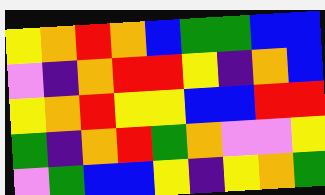[["yellow", "orange", "red", "orange", "blue", "green", "green", "blue", "blue"], ["violet", "indigo", "orange", "red", "red", "yellow", "indigo", "orange", "blue"], ["yellow", "orange", "red", "yellow", "yellow", "blue", "blue", "red", "red"], ["green", "indigo", "orange", "red", "green", "orange", "violet", "violet", "yellow"], ["violet", "green", "blue", "blue", "yellow", "indigo", "yellow", "orange", "green"]]